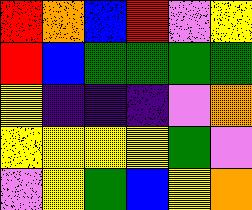[["red", "orange", "blue", "red", "violet", "yellow"], ["red", "blue", "green", "green", "green", "green"], ["yellow", "indigo", "indigo", "indigo", "violet", "orange"], ["yellow", "yellow", "yellow", "yellow", "green", "violet"], ["violet", "yellow", "green", "blue", "yellow", "orange"]]